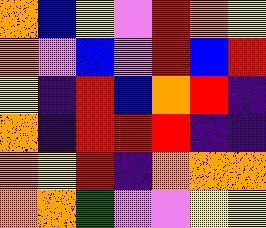[["orange", "blue", "yellow", "violet", "red", "orange", "yellow"], ["orange", "violet", "blue", "violet", "red", "blue", "red"], ["yellow", "indigo", "red", "blue", "orange", "red", "indigo"], ["orange", "indigo", "red", "red", "red", "indigo", "indigo"], ["orange", "yellow", "red", "indigo", "orange", "orange", "orange"], ["orange", "orange", "green", "violet", "violet", "yellow", "yellow"]]